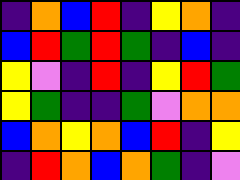[["indigo", "orange", "blue", "red", "indigo", "yellow", "orange", "indigo"], ["blue", "red", "green", "red", "green", "indigo", "blue", "indigo"], ["yellow", "violet", "indigo", "red", "indigo", "yellow", "red", "green"], ["yellow", "green", "indigo", "indigo", "green", "violet", "orange", "orange"], ["blue", "orange", "yellow", "orange", "blue", "red", "indigo", "yellow"], ["indigo", "red", "orange", "blue", "orange", "green", "indigo", "violet"]]